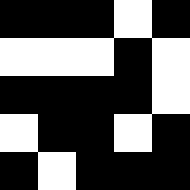[["black", "black", "black", "white", "black"], ["white", "white", "white", "black", "white"], ["black", "black", "black", "black", "white"], ["white", "black", "black", "white", "black"], ["black", "white", "black", "black", "black"]]